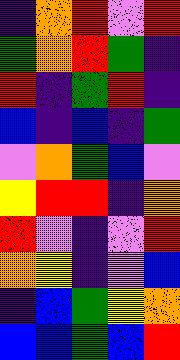[["indigo", "orange", "red", "violet", "red"], ["green", "orange", "red", "green", "indigo"], ["red", "indigo", "green", "red", "indigo"], ["blue", "indigo", "blue", "indigo", "green"], ["violet", "orange", "green", "blue", "violet"], ["yellow", "red", "red", "indigo", "orange"], ["red", "violet", "indigo", "violet", "red"], ["orange", "yellow", "indigo", "violet", "blue"], ["indigo", "blue", "green", "yellow", "orange"], ["blue", "blue", "green", "blue", "red"]]